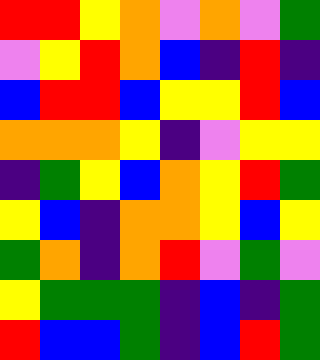[["red", "red", "yellow", "orange", "violet", "orange", "violet", "green"], ["violet", "yellow", "red", "orange", "blue", "indigo", "red", "indigo"], ["blue", "red", "red", "blue", "yellow", "yellow", "red", "blue"], ["orange", "orange", "orange", "yellow", "indigo", "violet", "yellow", "yellow"], ["indigo", "green", "yellow", "blue", "orange", "yellow", "red", "green"], ["yellow", "blue", "indigo", "orange", "orange", "yellow", "blue", "yellow"], ["green", "orange", "indigo", "orange", "red", "violet", "green", "violet"], ["yellow", "green", "green", "green", "indigo", "blue", "indigo", "green"], ["red", "blue", "blue", "green", "indigo", "blue", "red", "green"]]